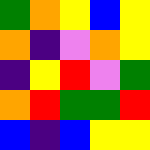[["green", "orange", "yellow", "blue", "yellow"], ["orange", "indigo", "violet", "orange", "yellow"], ["indigo", "yellow", "red", "violet", "green"], ["orange", "red", "green", "green", "red"], ["blue", "indigo", "blue", "yellow", "yellow"]]